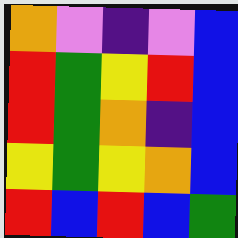[["orange", "violet", "indigo", "violet", "blue"], ["red", "green", "yellow", "red", "blue"], ["red", "green", "orange", "indigo", "blue"], ["yellow", "green", "yellow", "orange", "blue"], ["red", "blue", "red", "blue", "green"]]